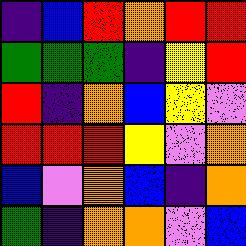[["indigo", "blue", "red", "orange", "red", "red"], ["green", "green", "green", "indigo", "yellow", "red"], ["red", "indigo", "orange", "blue", "yellow", "violet"], ["red", "red", "red", "yellow", "violet", "orange"], ["blue", "violet", "orange", "blue", "indigo", "orange"], ["green", "indigo", "orange", "orange", "violet", "blue"]]